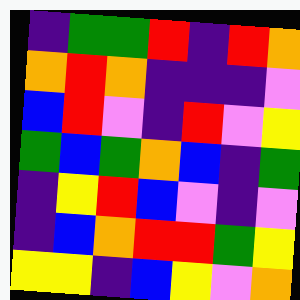[["indigo", "green", "green", "red", "indigo", "red", "orange"], ["orange", "red", "orange", "indigo", "indigo", "indigo", "violet"], ["blue", "red", "violet", "indigo", "red", "violet", "yellow"], ["green", "blue", "green", "orange", "blue", "indigo", "green"], ["indigo", "yellow", "red", "blue", "violet", "indigo", "violet"], ["indigo", "blue", "orange", "red", "red", "green", "yellow"], ["yellow", "yellow", "indigo", "blue", "yellow", "violet", "orange"]]